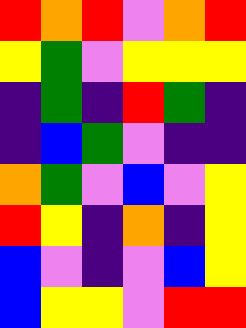[["red", "orange", "red", "violet", "orange", "red"], ["yellow", "green", "violet", "yellow", "yellow", "yellow"], ["indigo", "green", "indigo", "red", "green", "indigo"], ["indigo", "blue", "green", "violet", "indigo", "indigo"], ["orange", "green", "violet", "blue", "violet", "yellow"], ["red", "yellow", "indigo", "orange", "indigo", "yellow"], ["blue", "violet", "indigo", "violet", "blue", "yellow"], ["blue", "yellow", "yellow", "violet", "red", "red"]]